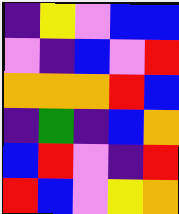[["indigo", "yellow", "violet", "blue", "blue"], ["violet", "indigo", "blue", "violet", "red"], ["orange", "orange", "orange", "red", "blue"], ["indigo", "green", "indigo", "blue", "orange"], ["blue", "red", "violet", "indigo", "red"], ["red", "blue", "violet", "yellow", "orange"]]